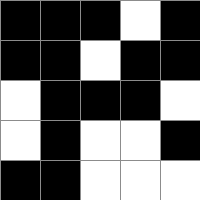[["black", "black", "black", "white", "black"], ["black", "black", "white", "black", "black"], ["white", "black", "black", "black", "white"], ["white", "black", "white", "white", "black"], ["black", "black", "white", "white", "white"]]